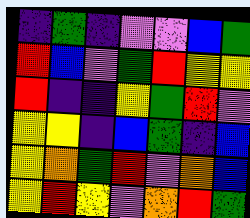[["indigo", "green", "indigo", "violet", "violet", "blue", "green"], ["red", "blue", "violet", "green", "red", "yellow", "yellow"], ["red", "indigo", "indigo", "yellow", "green", "red", "violet"], ["yellow", "yellow", "indigo", "blue", "green", "indigo", "blue"], ["yellow", "orange", "green", "red", "violet", "orange", "blue"], ["yellow", "red", "yellow", "violet", "orange", "red", "green"]]